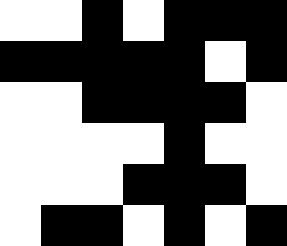[["white", "white", "black", "white", "black", "black", "black"], ["black", "black", "black", "black", "black", "white", "black"], ["white", "white", "black", "black", "black", "black", "white"], ["white", "white", "white", "white", "black", "white", "white"], ["white", "white", "white", "black", "black", "black", "white"], ["white", "black", "black", "white", "black", "white", "black"]]